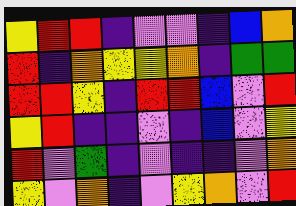[["yellow", "red", "red", "indigo", "violet", "violet", "indigo", "blue", "orange"], ["red", "indigo", "orange", "yellow", "yellow", "orange", "indigo", "green", "green"], ["red", "red", "yellow", "indigo", "red", "red", "blue", "violet", "red"], ["yellow", "red", "indigo", "indigo", "violet", "indigo", "blue", "violet", "yellow"], ["red", "violet", "green", "indigo", "violet", "indigo", "indigo", "violet", "orange"], ["yellow", "violet", "orange", "indigo", "violet", "yellow", "orange", "violet", "red"]]